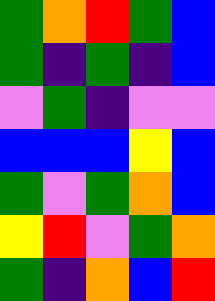[["green", "orange", "red", "green", "blue"], ["green", "indigo", "green", "indigo", "blue"], ["violet", "green", "indigo", "violet", "violet"], ["blue", "blue", "blue", "yellow", "blue"], ["green", "violet", "green", "orange", "blue"], ["yellow", "red", "violet", "green", "orange"], ["green", "indigo", "orange", "blue", "red"]]